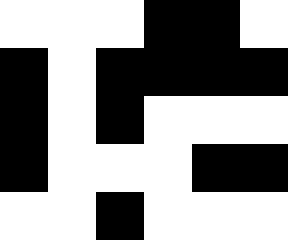[["white", "white", "white", "black", "black", "white"], ["black", "white", "black", "black", "black", "black"], ["black", "white", "black", "white", "white", "white"], ["black", "white", "white", "white", "black", "black"], ["white", "white", "black", "white", "white", "white"]]